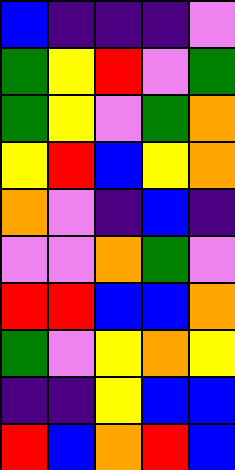[["blue", "indigo", "indigo", "indigo", "violet"], ["green", "yellow", "red", "violet", "green"], ["green", "yellow", "violet", "green", "orange"], ["yellow", "red", "blue", "yellow", "orange"], ["orange", "violet", "indigo", "blue", "indigo"], ["violet", "violet", "orange", "green", "violet"], ["red", "red", "blue", "blue", "orange"], ["green", "violet", "yellow", "orange", "yellow"], ["indigo", "indigo", "yellow", "blue", "blue"], ["red", "blue", "orange", "red", "blue"]]